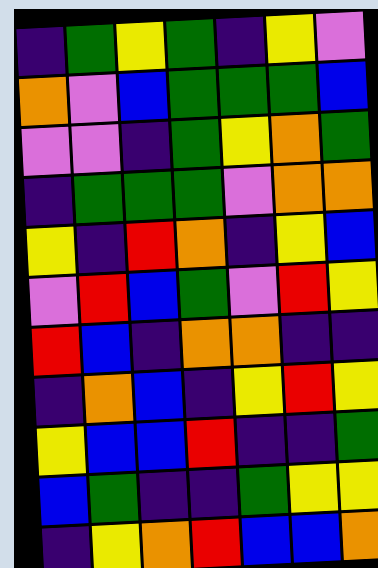[["indigo", "green", "yellow", "green", "indigo", "yellow", "violet"], ["orange", "violet", "blue", "green", "green", "green", "blue"], ["violet", "violet", "indigo", "green", "yellow", "orange", "green"], ["indigo", "green", "green", "green", "violet", "orange", "orange"], ["yellow", "indigo", "red", "orange", "indigo", "yellow", "blue"], ["violet", "red", "blue", "green", "violet", "red", "yellow"], ["red", "blue", "indigo", "orange", "orange", "indigo", "indigo"], ["indigo", "orange", "blue", "indigo", "yellow", "red", "yellow"], ["yellow", "blue", "blue", "red", "indigo", "indigo", "green"], ["blue", "green", "indigo", "indigo", "green", "yellow", "yellow"], ["indigo", "yellow", "orange", "red", "blue", "blue", "orange"]]